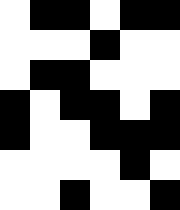[["white", "black", "black", "white", "black", "black"], ["white", "white", "white", "black", "white", "white"], ["white", "black", "black", "white", "white", "white"], ["black", "white", "black", "black", "white", "black"], ["black", "white", "white", "black", "black", "black"], ["white", "white", "white", "white", "black", "white"], ["white", "white", "black", "white", "white", "black"]]